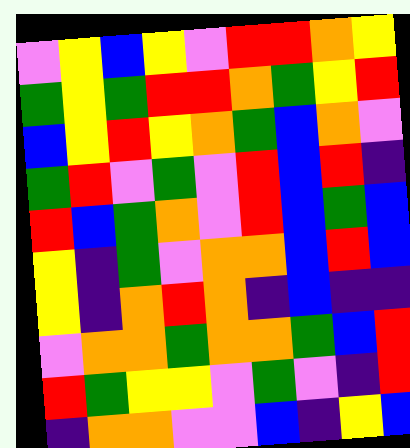[["violet", "yellow", "blue", "yellow", "violet", "red", "red", "orange", "yellow"], ["green", "yellow", "green", "red", "red", "orange", "green", "yellow", "red"], ["blue", "yellow", "red", "yellow", "orange", "green", "blue", "orange", "violet"], ["green", "red", "violet", "green", "violet", "red", "blue", "red", "indigo"], ["red", "blue", "green", "orange", "violet", "red", "blue", "green", "blue"], ["yellow", "indigo", "green", "violet", "orange", "orange", "blue", "red", "blue"], ["yellow", "indigo", "orange", "red", "orange", "indigo", "blue", "indigo", "indigo"], ["violet", "orange", "orange", "green", "orange", "orange", "green", "blue", "red"], ["red", "green", "yellow", "yellow", "violet", "green", "violet", "indigo", "red"], ["indigo", "orange", "orange", "violet", "violet", "blue", "indigo", "yellow", "blue"]]